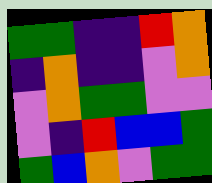[["green", "green", "indigo", "indigo", "red", "orange"], ["indigo", "orange", "indigo", "indigo", "violet", "orange"], ["violet", "orange", "green", "green", "violet", "violet"], ["violet", "indigo", "red", "blue", "blue", "green"], ["green", "blue", "orange", "violet", "green", "green"]]